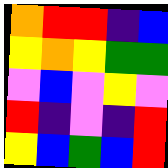[["orange", "red", "red", "indigo", "blue"], ["yellow", "orange", "yellow", "green", "green"], ["violet", "blue", "violet", "yellow", "violet"], ["red", "indigo", "violet", "indigo", "red"], ["yellow", "blue", "green", "blue", "red"]]